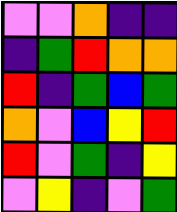[["violet", "violet", "orange", "indigo", "indigo"], ["indigo", "green", "red", "orange", "orange"], ["red", "indigo", "green", "blue", "green"], ["orange", "violet", "blue", "yellow", "red"], ["red", "violet", "green", "indigo", "yellow"], ["violet", "yellow", "indigo", "violet", "green"]]